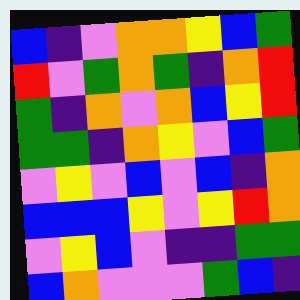[["blue", "indigo", "violet", "orange", "orange", "yellow", "blue", "green"], ["red", "violet", "green", "orange", "green", "indigo", "orange", "red"], ["green", "indigo", "orange", "violet", "orange", "blue", "yellow", "red"], ["green", "green", "indigo", "orange", "yellow", "violet", "blue", "green"], ["violet", "yellow", "violet", "blue", "violet", "blue", "indigo", "orange"], ["blue", "blue", "blue", "yellow", "violet", "yellow", "red", "orange"], ["violet", "yellow", "blue", "violet", "indigo", "indigo", "green", "green"], ["blue", "orange", "violet", "violet", "violet", "green", "blue", "indigo"]]